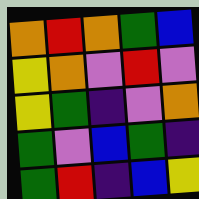[["orange", "red", "orange", "green", "blue"], ["yellow", "orange", "violet", "red", "violet"], ["yellow", "green", "indigo", "violet", "orange"], ["green", "violet", "blue", "green", "indigo"], ["green", "red", "indigo", "blue", "yellow"]]